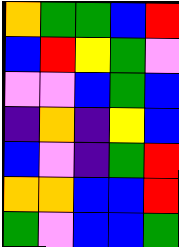[["orange", "green", "green", "blue", "red"], ["blue", "red", "yellow", "green", "violet"], ["violet", "violet", "blue", "green", "blue"], ["indigo", "orange", "indigo", "yellow", "blue"], ["blue", "violet", "indigo", "green", "red"], ["orange", "orange", "blue", "blue", "red"], ["green", "violet", "blue", "blue", "green"]]